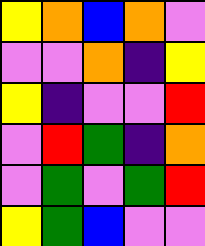[["yellow", "orange", "blue", "orange", "violet"], ["violet", "violet", "orange", "indigo", "yellow"], ["yellow", "indigo", "violet", "violet", "red"], ["violet", "red", "green", "indigo", "orange"], ["violet", "green", "violet", "green", "red"], ["yellow", "green", "blue", "violet", "violet"]]